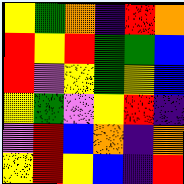[["yellow", "green", "orange", "indigo", "red", "orange"], ["red", "yellow", "red", "green", "green", "blue"], ["red", "violet", "yellow", "green", "yellow", "blue"], ["yellow", "green", "violet", "yellow", "red", "indigo"], ["violet", "red", "blue", "orange", "indigo", "orange"], ["yellow", "red", "yellow", "blue", "indigo", "red"]]